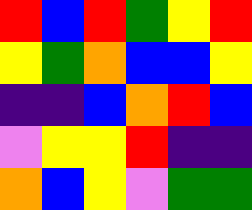[["red", "blue", "red", "green", "yellow", "red"], ["yellow", "green", "orange", "blue", "blue", "yellow"], ["indigo", "indigo", "blue", "orange", "red", "blue"], ["violet", "yellow", "yellow", "red", "indigo", "indigo"], ["orange", "blue", "yellow", "violet", "green", "green"]]